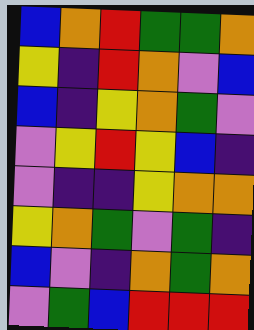[["blue", "orange", "red", "green", "green", "orange"], ["yellow", "indigo", "red", "orange", "violet", "blue"], ["blue", "indigo", "yellow", "orange", "green", "violet"], ["violet", "yellow", "red", "yellow", "blue", "indigo"], ["violet", "indigo", "indigo", "yellow", "orange", "orange"], ["yellow", "orange", "green", "violet", "green", "indigo"], ["blue", "violet", "indigo", "orange", "green", "orange"], ["violet", "green", "blue", "red", "red", "red"]]